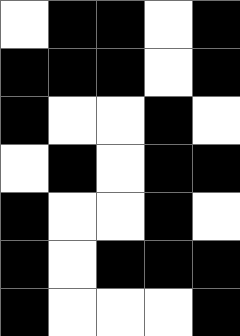[["white", "black", "black", "white", "black"], ["black", "black", "black", "white", "black"], ["black", "white", "white", "black", "white"], ["white", "black", "white", "black", "black"], ["black", "white", "white", "black", "white"], ["black", "white", "black", "black", "black"], ["black", "white", "white", "white", "black"]]